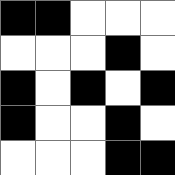[["black", "black", "white", "white", "white"], ["white", "white", "white", "black", "white"], ["black", "white", "black", "white", "black"], ["black", "white", "white", "black", "white"], ["white", "white", "white", "black", "black"]]